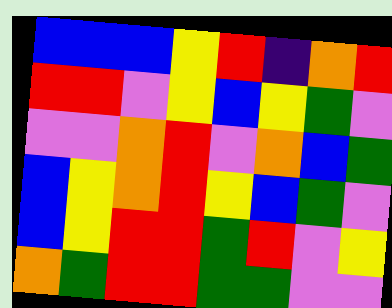[["blue", "blue", "blue", "yellow", "red", "indigo", "orange", "red"], ["red", "red", "violet", "yellow", "blue", "yellow", "green", "violet"], ["violet", "violet", "orange", "red", "violet", "orange", "blue", "green"], ["blue", "yellow", "orange", "red", "yellow", "blue", "green", "violet"], ["blue", "yellow", "red", "red", "green", "red", "violet", "yellow"], ["orange", "green", "red", "red", "green", "green", "violet", "violet"]]